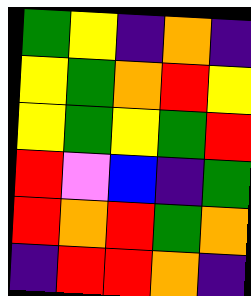[["green", "yellow", "indigo", "orange", "indigo"], ["yellow", "green", "orange", "red", "yellow"], ["yellow", "green", "yellow", "green", "red"], ["red", "violet", "blue", "indigo", "green"], ["red", "orange", "red", "green", "orange"], ["indigo", "red", "red", "orange", "indigo"]]